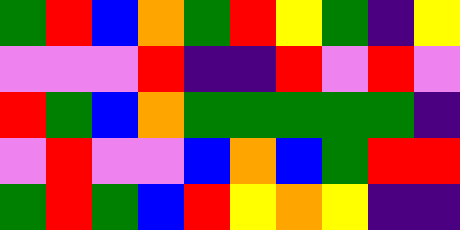[["green", "red", "blue", "orange", "green", "red", "yellow", "green", "indigo", "yellow"], ["violet", "violet", "violet", "red", "indigo", "indigo", "red", "violet", "red", "violet"], ["red", "green", "blue", "orange", "green", "green", "green", "green", "green", "indigo"], ["violet", "red", "violet", "violet", "blue", "orange", "blue", "green", "red", "red"], ["green", "red", "green", "blue", "red", "yellow", "orange", "yellow", "indigo", "indigo"]]